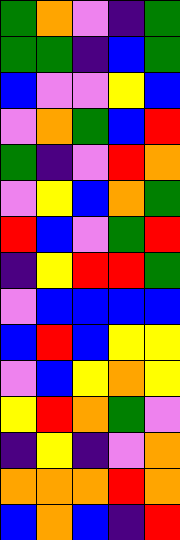[["green", "orange", "violet", "indigo", "green"], ["green", "green", "indigo", "blue", "green"], ["blue", "violet", "violet", "yellow", "blue"], ["violet", "orange", "green", "blue", "red"], ["green", "indigo", "violet", "red", "orange"], ["violet", "yellow", "blue", "orange", "green"], ["red", "blue", "violet", "green", "red"], ["indigo", "yellow", "red", "red", "green"], ["violet", "blue", "blue", "blue", "blue"], ["blue", "red", "blue", "yellow", "yellow"], ["violet", "blue", "yellow", "orange", "yellow"], ["yellow", "red", "orange", "green", "violet"], ["indigo", "yellow", "indigo", "violet", "orange"], ["orange", "orange", "orange", "red", "orange"], ["blue", "orange", "blue", "indigo", "red"]]